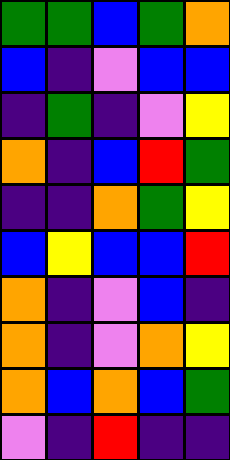[["green", "green", "blue", "green", "orange"], ["blue", "indigo", "violet", "blue", "blue"], ["indigo", "green", "indigo", "violet", "yellow"], ["orange", "indigo", "blue", "red", "green"], ["indigo", "indigo", "orange", "green", "yellow"], ["blue", "yellow", "blue", "blue", "red"], ["orange", "indigo", "violet", "blue", "indigo"], ["orange", "indigo", "violet", "orange", "yellow"], ["orange", "blue", "orange", "blue", "green"], ["violet", "indigo", "red", "indigo", "indigo"]]